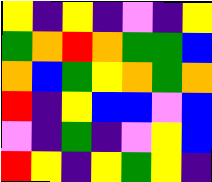[["yellow", "indigo", "yellow", "indigo", "violet", "indigo", "yellow"], ["green", "orange", "red", "orange", "green", "green", "blue"], ["orange", "blue", "green", "yellow", "orange", "green", "orange"], ["red", "indigo", "yellow", "blue", "blue", "violet", "blue"], ["violet", "indigo", "green", "indigo", "violet", "yellow", "blue"], ["red", "yellow", "indigo", "yellow", "green", "yellow", "indigo"]]